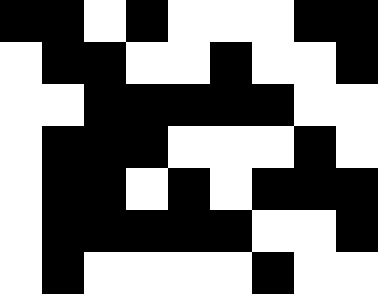[["black", "black", "white", "black", "white", "white", "white", "black", "black"], ["white", "black", "black", "white", "white", "black", "white", "white", "black"], ["white", "white", "black", "black", "black", "black", "black", "white", "white"], ["white", "black", "black", "black", "white", "white", "white", "black", "white"], ["white", "black", "black", "white", "black", "white", "black", "black", "black"], ["white", "black", "black", "black", "black", "black", "white", "white", "black"], ["white", "black", "white", "white", "white", "white", "black", "white", "white"]]